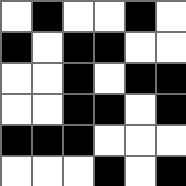[["white", "black", "white", "white", "black", "white"], ["black", "white", "black", "black", "white", "white"], ["white", "white", "black", "white", "black", "black"], ["white", "white", "black", "black", "white", "black"], ["black", "black", "black", "white", "white", "white"], ["white", "white", "white", "black", "white", "black"]]